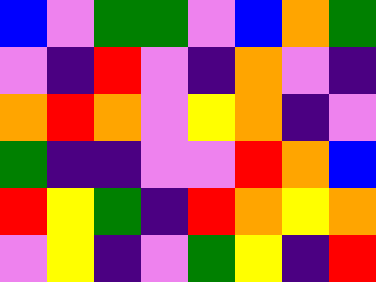[["blue", "violet", "green", "green", "violet", "blue", "orange", "green"], ["violet", "indigo", "red", "violet", "indigo", "orange", "violet", "indigo"], ["orange", "red", "orange", "violet", "yellow", "orange", "indigo", "violet"], ["green", "indigo", "indigo", "violet", "violet", "red", "orange", "blue"], ["red", "yellow", "green", "indigo", "red", "orange", "yellow", "orange"], ["violet", "yellow", "indigo", "violet", "green", "yellow", "indigo", "red"]]